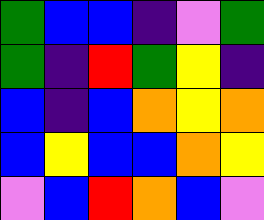[["green", "blue", "blue", "indigo", "violet", "green"], ["green", "indigo", "red", "green", "yellow", "indigo"], ["blue", "indigo", "blue", "orange", "yellow", "orange"], ["blue", "yellow", "blue", "blue", "orange", "yellow"], ["violet", "blue", "red", "orange", "blue", "violet"]]